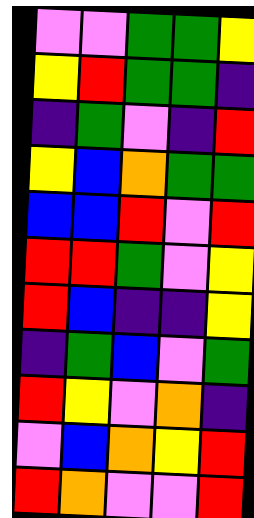[["violet", "violet", "green", "green", "yellow"], ["yellow", "red", "green", "green", "indigo"], ["indigo", "green", "violet", "indigo", "red"], ["yellow", "blue", "orange", "green", "green"], ["blue", "blue", "red", "violet", "red"], ["red", "red", "green", "violet", "yellow"], ["red", "blue", "indigo", "indigo", "yellow"], ["indigo", "green", "blue", "violet", "green"], ["red", "yellow", "violet", "orange", "indigo"], ["violet", "blue", "orange", "yellow", "red"], ["red", "orange", "violet", "violet", "red"]]